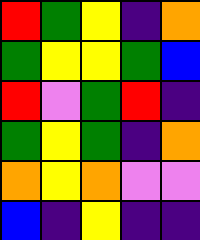[["red", "green", "yellow", "indigo", "orange"], ["green", "yellow", "yellow", "green", "blue"], ["red", "violet", "green", "red", "indigo"], ["green", "yellow", "green", "indigo", "orange"], ["orange", "yellow", "orange", "violet", "violet"], ["blue", "indigo", "yellow", "indigo", "indigo"]]